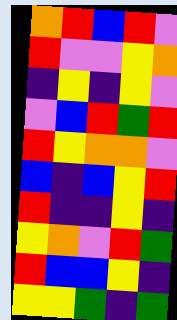[["orange", "red", "blue", "red", "violet"], ["red", "violet", "violet", "yellow", "orange"], ["indigo", "yellow", "indigo", "yellow", "violet"], ["violet", "blue", "red", "green", "red"], ["red", "yellow", "orange", "orange", "violet"], ["blue", "indigo", "blue", "yellow", "red"], ["red", "indigo", "indigo", "yellow", "indigo"], ["yellow", "orange", "violet", "red", "green"], ["red", "blue", "blue", "yellow", "indigo"], ["yellow", "yellow", "green", "indigo", "green"]]